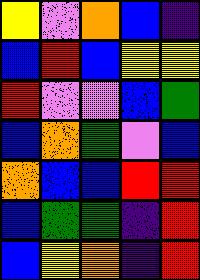[["yellow", "violet", "orange", "blue", "indigo"], ["blue", "red", "blue", "yellow", "yellow"], ["red", "violet", "violet", "blue", "green"], ["blue", "orange", "green", "violet", "blue"], ["orange", "blue", "blue", "red", "red"], ["blue", "green", "green", "indigo", "red"], ["blue", "yellow", "orange", "indigo", "red"]]